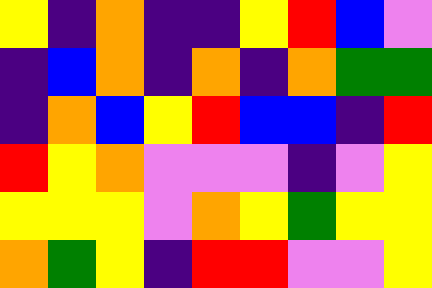[["yellow", "indigo", "orange", "indigo", "indigo", "yellow", "red", "blue", "violet"], ["indigo", "blue", "orange", "indigo", "orange", "indigo", "orange", "green", "green"], ["indigo", "orange", "blue", "yellow", "red", "blue", "blue", "indigo", "red"], ["red", "yellow", "orange", "violet", "violet", "violet", "indigo", "violet", "yellow"], ["yellow", "yellow", "yellow", "violet", "orange", "yellow", "green", "yellow", "yellow"], ["orange", "green", "yellow", "indigo", "red", "red", "violet", "violet", "yellow"]]